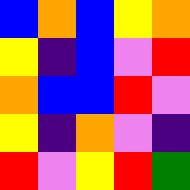[["blue", "orange", "blue", "yellow", "orange"], ["yellow", "indigo", "blue", "violet", "red"], ["orange", "blue", "blue", "red", "violet"], ["yellow", "indigo", "orange", "violet", "indigo"], ["red", "violet", "yellow", "red", "green"]]